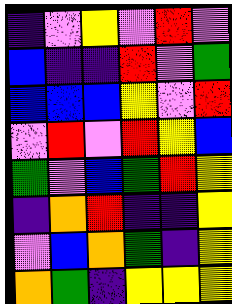[["indigo", "violet", "yellow", "violet", "red", "violet"], ["blue", "indigo", "indigo", "red", "violet", "green"], ["blue", "blue", "blue", "yellow", "violet", "red"], ["violet", "red", "violet", "red", "yellow", "blue"], ["green", "violet", "blue", "green", "red", "yellow"], ["indigo", "orange", "red", "indigo", "indigo", "yellow"], ["violet", "blue", "orange", "green", "indigo", "yellow"], ["orange", "green", "indigo", "yellow", "yellow", "yellow"]]